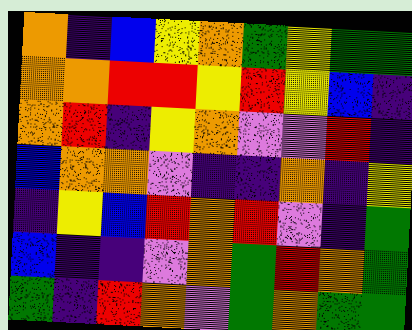[["orange", "indigo", "blue", "yellow", "orange", "green", "yellow", "green", "green"], ["orange", "orange", "red", "red", "yellow", "red", "yellow", "blue", "indigo"], ["orange", "red", "indigo", "yellow", "orange", "violet", "violet", "red", "indigo"], ["blue", "orange", "orange", "violet", "indigo", "indigo", "orange", "indigo", "yellow"], ["indigo", "yellow", "blue", "red", "orange", "red", "violet", "indigo", "green"], ["blue", "indigo", "indigo", "violet", "orange", "green", "red", "orange", "green"], ["green", "indigo", "red", "orange", "violet", "green", "orange", "green", "green"]]